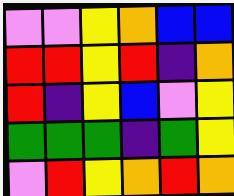[["violet", "violet", "yellow", "orange", "blue", "blue"], ["red", "red", "yellow", "red", "indigo", "orange"], ["red", "indigo", "yellow", "blue", "violet", "yellow"], ["green", "green", "green", "indigo", "green", "yellow"], ["violet", "red", "yellow", "orange", "red", "orange"]]